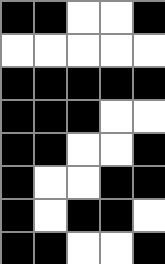[["black", "black", "white", "white", "black"], ["white", "white", "white", "white", "white"], ["black", "black", "black", "black", "black"], ["black", "black", "black", "white", "white"], ["black", "black", "white", "white", "black"], ["black", "white", "white", "black", "black"], ["black", "white", "black", "black", "white"], ["black", "black", "white", "white", "black"]]